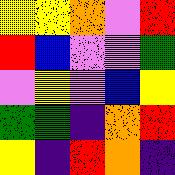[["yellow", "yellow", "orange", "violet", "red"], ["red", "blue", "violet", "violet", "green"], ["violet", "yellow", "violet", "blue", "yellow"], ["green", "green", "indigo", "orange", "red"], ["yellow", "indigo", "red", "orange", "indigo"]]